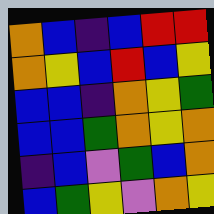[["orange", "blue", "indigo", "blue", "red", "red"], ["orange", "yellow", "blue", "red", "blue", "yellow"], ["blue", "blue", "indigo", "orange", "yellow", "green"], ["blue", "blue", "green", "orange", "yellow", "orange"], ["indigo", "blue", "violet", "green", "blue", "orange"], ["blue", "green", "yellow", "violet", "orange", "yellow"]]